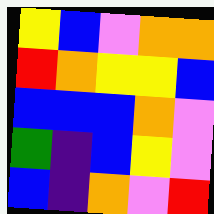[["yellow", "blue", "violet", "orange", "orange"], ["red", "orange", "yellow", "yellow", "blue"], ["blue", "blue", "blue", "orange", "violet"], ["green", "indigo", "blue", "yellow", "violet"], ["blue", "indigo", "orange", "violet", "red"]]